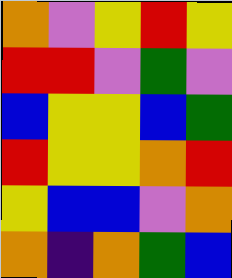[["orange", "violet", "yellow", "red", "yellow"], ["red", "red", "violet", "green", "violet"], ["blue", "yellow", "yellow", "blue", "green"], ["red", "yellow", "yellow", "orange", "red"], ["yellow", "blue", "blue", "violet", "orange"], ["orange", "indigo", "orange", "green", "blue"]]